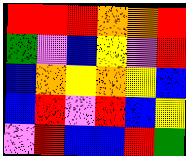[["red", "red", "red", "orange", "orange", "red"], ["green", "violet", "blue", "yellow", "violet", "red"], ["blue", "orange", "yellow", "orange", "yellow", "blue"], ["blue", "red", "violet", "red", "blue", "yellow"], ["violet", "red", "blue", "blue", "red", "green"]]